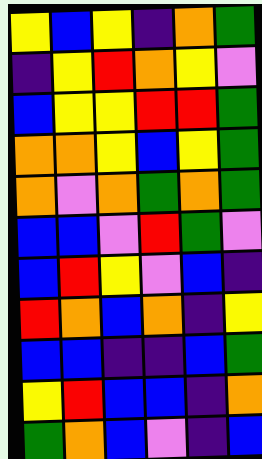[["yellow", "blue", "yellow", "indigo", "orange", "green"], ["indigo", "yellow", "red", "orange", "yellow", "violet"], ["blue", "yellow", "yellow", "red", "red", "green"], ["orange", "orange", "yellow", "blue", "yellow", "green"], ["orange", "violet", "orange", "green", "orange", "green"], ["blue", "blue", "violet", "red", "green", "violet"], ["blue", "red", "yellow", "violet", "blue", "indigo"], ["red", "orange", "blue", "orange", "indigo", "yellow"], ["blue", "blue", "indigo", "indigo", "blue", "green"], ["yellow", "red", "blue", "blue", "indigo", "orange"], ["green", "orange", "blue", "violet", "indigo", "blue"]]